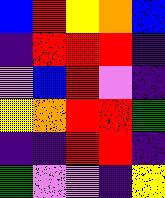[["blue", "red", "yellow", "orange", "blue"], ["indigo", "red", "red", "red", "indigo"], ["violet", "blue", "red", "violet", "indigo"], ["yellow", "orange", "red", "red", "green"], ["indigo", "indigo", "red", "red", "indigo"], ["green", "violet", "violet", "indigo", "yellow"]]